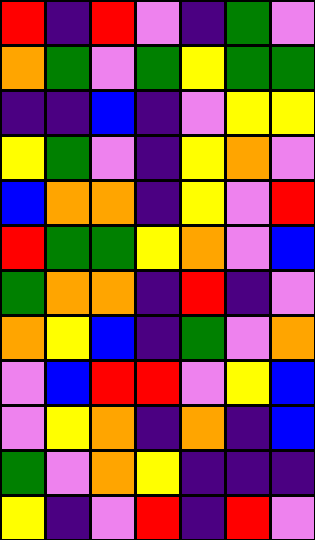[["red", "indigo", "red", "violet", "indigo", "green", "violet"], ["orange", "green", "violet", "green", "yellow", "green", "green"], ["indigo", "indigo", "blue", "indigo", "violet", "yellow", "yellow"], ["yellow", "green", "violet", "indigo", "yellow", "orange", "violet"], ["blue", "orange", "orange", "indigo", "yellow", "violet", "red"], ["red", "green", "green", "yellow", "orange", "violet", "blue"], ["green", "orange", "orange", "indigo", "red", "indigo", "violet"], ["orange", "yellow", "blue", "indigo", "green", "violet", "orange"], ["violet", "blue", "red", "red", "violet", "yellow", "blue"], ["violet", "yellow", "orange", "indigo", "orange", "indigo", "blue"], ["green", "violet", "orange", "yellow", "indigo", "indigo", "indigo"], ["yellow", "indigo", "violet", "red", "indigo", "red", "violet"]]